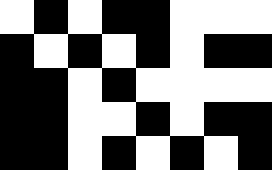[["white", "black", "white", "black", "black", "white", "white", "white"], ["black", "white", "black", "white", "black", "white", "black", "black"], ["black", "black", "white", "black", "white", "white", "white", "white"], ["black", "black", "white", "white", "black", "white", "black", "black"], ["black", "black", "white", "black", "white", "black", "white", "black"]]